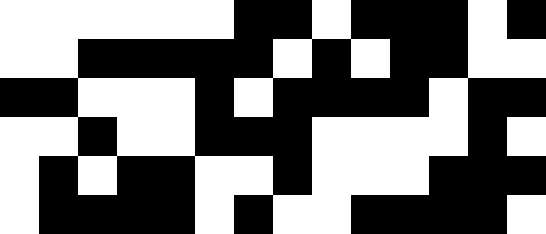[["white", "white", "white", "white", "white", "white", "black", "black", "white", "black", "black", "black", "white", "black"], ["white", "white", "black", "black", "black", "black", "black", "white", "black", "white", "black", "black", "white", "white"], ["black", "black", "white", "white", "white", "black", "white", "black", "black", "black", "black", "white", "black", "black"], ["white", "white", "black", "white", "white", "black", "black", "black", "white", "white", "white", "white", "black", "white"], ["white", "black", "white", "black", "black", "white", "white", "black", "white", "white", "white", "black", "black", "black"], ["white", "black", "black", "black", "black", "white", "black", "white", "white", "black", "black", "black", "black", "white"]]